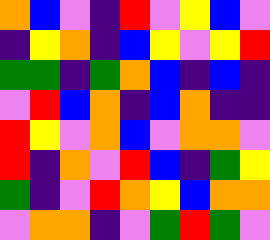[["orange", "blue", "violet", "indigo", "red", "violet", "yellow", "blue", "violet"], ["indigo", "yellow", "orange", "indigo", "blue", "yellow", "violet", "yellow", "red"], ["green", "green", "indigo", "green", "orange", "blue", "indigo", "blue", "indigo"], ["violet", "red", "blue", "orange", "indigo", "blue", "orange", "indigo", "indigo"], ["red", "yellow", "violet", "orange", "blue", "violet", "orange", "orange", "violet"], ["red", "indigo", "orange", "violet", "red", "blue", "indigo", "green", "yellow"], ["green", "indigo", "violet", "red", "orange", "yellow", "blue", "orange", "orange"], ["violet", "orange", "orange", "indigo", "violet", "green", "red", "green", "violet"]]